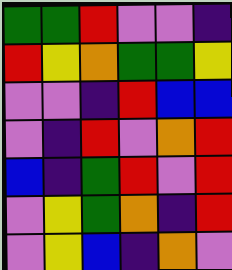[["green", "green", "red", "violet", "violet", "indigo"], ["red", "yellow", "orange", "green", "green", "yellow"], ["violet", "violet", "indigo", "red", "blue", "blue"], ["violet", "indigo", "red", "violet", "orange", "red"], ["blue", "indigo", "green", "red", "violet", "red"], ["violet", "yellow", "green", "orange", "indigo", "red"], ["violet", "yellow", "blue", "indigo", "orange", "violet"]]